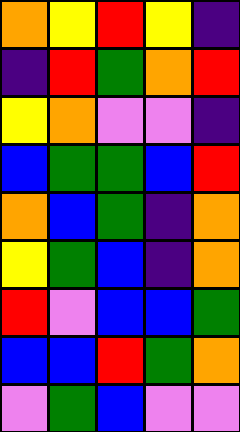[["orange", "yellow", "red", "yellow", "indigo"], ["indigo", "red", "green", "orange", "red"], ["yellow", "orange", "violet", "violet", "indigo"], ["blue", "green", "green", "blue", "red"], ["orange", "blue", "green", "indigo", "orange"], ["yellow", "green", "blue", "indigo", "orange"], ["red", "violet", "blue", "blue", "green"], ["blue", "blue", "red", "green", "orange"], ["violet", "green", "blue", "violet", "violet"]]